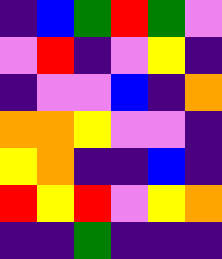[["indigo", "blue", "green", "red", "green", "violet"], ["violet", "red", "indigo", "violet", "yellow", "indigo"], ["indigo", "violet", "violet", "blue", "indigo", "orange"], ["orange", "orange", "yellow", "violet", "violet", "indigo"], ["yellow", "orange", "indigo", "indigo", "blue", "indigo"], ["red", "yellow", "red", "violet", "yellow", "orange"], ["indigo", "indigo", "green", "indigo", "indigo", "indigo"]]